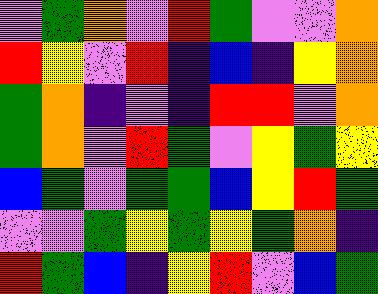[["violet", "green", "orange", "violet", "red", "green", "violet", "violet", "orange"], ["red", "yellow", "violet", "red", "indigo", "blue", "indigo", "yellow", "orange"], ["green", "orange", "indigo", "violet", "indigo", "red", "red", "violet", "orange"], ["green", "orange", "violet", "red", "green", "violet", "yellow", "green", "yellow"], ["blue", "green", "violet", "green", "green", "blue", "yellow", "red", "green"], ["violet", "violet", "green", "yellow", "green", "yellow", "green", "orange", "indigo"], ["red", "green", "blue", "indigo", "yellow", "red", "violet", "blue", "green"]]